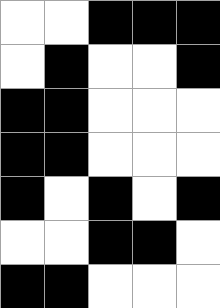[["white", "white", "black", "black", "black"], ["white", "black", "white", "white", "black"], ["black", "black", "white", "white", "white"], ["black", "black", "white", "white", "white"], ["black", "white", "black", "white", "black"], ["white", "white", "black", "black", "white"], ["black", "black", "white", "white", "white"]]